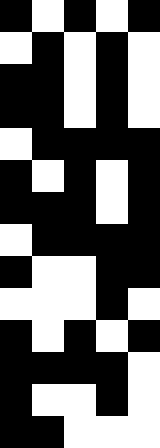[["black", "white", "black", "white", "black"], ["white", "black", "white", "black", "white"], ["black", "black", "white", "black", "white"], ["black", "black", "white", "black", "white"], ["white", "black", "black", "black", "black"], ["black", "white", "black", "white", "black"], ["black", "black", "black", "white", "black"], ["white", "black", "black", "black", "black"], ["black", "white", "white", "black", "black"], ["white", "white", "white", "black", "white"], ["black", "white", "black", "white", "black"], ["black", "black", "black", "black", "white"], ["black", "white", "white", "black", "white"], ["black", "black", "white", "white", "white"]]